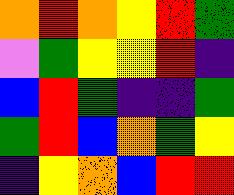[["orange", "red", "orange", "yellow", "red", "green"], ["violet", "green", "yellow", "yellow", "red", "indigo"], ["blue", "red", "green", "indigo", "indigo", "green"], ["green", "red", "blue", "orange", "green", "yellow"], ["indigo", "yellow", "orange", "blue", "red", "red"]]